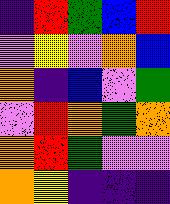[["indigo", "red", "green", "blue", "red"], ["violet", "yellow", "violet", "orange", "blue"], ["orange", "indigo", "blue", "violet", "green"], ["violet", "red", "orange", "green", "orange"], ["orange", "red", "green", "violet", "violet"], ["orange", "yellow", "indigo", "indigo", "indigo"]]